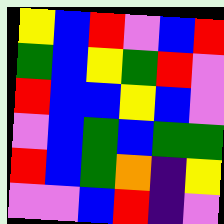[["yellow", "blue", "red", "violet", "blue", "red"], ["green", "blue", "yellow", "green", "red", "violet"], ["red", "blue", "blue", "yellow", "blue", "violet"], ["violet", "blue", "green", "blue", "green", "green"], ["red", "blue", "green", "orange", "indigo", "yellow"], ["violet", "violet", "blue", "red", "indigo", "violet"]]